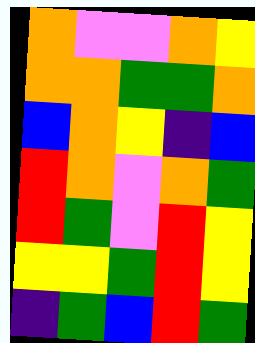[["orange", "violet", "violet", "orange", "yellow"], ["orange", "orange", "green", "green", "orange"], ["blue", "orange", "yellow", "indigo", "blue"], ["red", "orange", "violet", "orange", "green"], ["red", "green", "violet", "red", "yellow"], ["yellow", "yellow", "green", "red", "yellow"], ["indigo", "green", "blue", "red", "green"]]